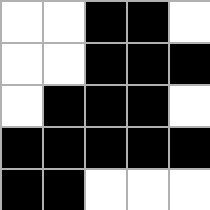[["white", "white", "black", "black", "white"], ["white", "white", "black", "black", "black"], ["white", "black", "black", "black", "white"], ["black", "black", "black", "black", "black"], ["black", "black", "white", "white", "white"]]